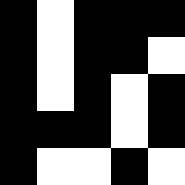[["black", "white", "black", "black", "black"], ["black", "white", "black", "black", "white"], ["black", "white", "black", "white", "black"], ["black", "black", "black", "white", "black"], ["black", "white", "white", "black", "white"]]